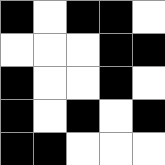[["black", "white", "black", "black", "white"], ["white", "white", "white", "black", "black"], ["black", "white", "white", "black", "white"], ["black", "white", "black", "white", "black"], ["black", "black", "white", "white", "white"]]